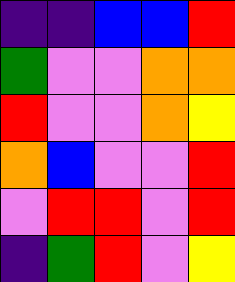[["indigo", "indigo", "blue", "blue", "red"], ["green", "violet", "violet", "orange", "orange"], ["red", "violet", "violet", "orange", "yellow"], ["orange", "blue", "violet", "violet", "red"], ["violet", "red", "red", "violet", "red"], ["indigo", "green", "red", "violet", "yellow"]]